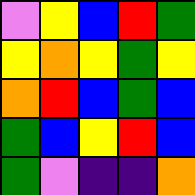[["violet", "yellow", "blue", "red", "green"], ["yellow", "orange", "yellow", "green", "yellow"], ["orange", "red", "blue", "green", "blue"], ["green", "blue", "yellow", "red", "blue"], ["green", "violet", "indigo", "indigo", "orange"]]